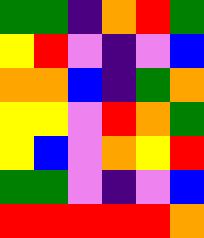[["green", "green", "indigo", "orange", "red", "green"], ["yellow", "red", "violet", "indigo", "violet", "blue"], ["orange", "orange", "blue", "indigo", "green", "orange"], ["yellow", "yellow", "violet", "red", "orange", "green"], ["yellow", "blue", "violet", "orange", "yellow", "red"], ["green", "green", "violet", "indigo", "violet", "blue"], ["red", "red", "red", "red", "red", "orange"]]